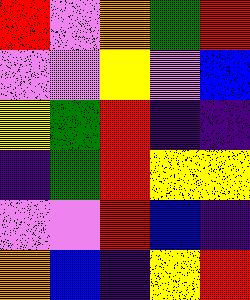[["red", "violet", "orange", "green", "red"], ["violet", "violet", "yellow", "violet", "blue"], ["yellow", "green", "red", "indigo", "indigo"], ["indigo", "green", "red", "yellow", "yellow"], ["violet", "violet", "red", "blue", "indigo"], ["orange", "blue", "indigo", "yellow", "red"]]